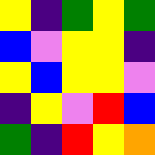[["yellow", "indigo", "green", "yellow", "green"], ["blue", "violet", "yellow", "yellow", "indigo"], ["yellow", "blue", "yellow", "yellow", "violet"], ["indigo", "yellow", "violet", "red", "blue"], ["green", "indigo", "red", "yellow", "orange"]]